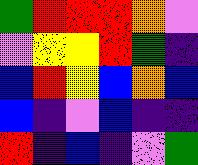[["green", "red", "red", "red", "orange", "violet"], ["violet", "yellow", "yellow", "red", "green", "indigo"], ["blue", "red", "yellow", "blue", "orange", "blue"], ["blue", "indigo", "violet", "blue", "indigo", "indigo"], ["red", "indigo", "blue", "indigo", "violet", "green"]]